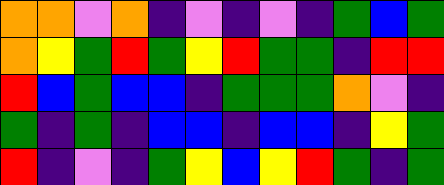[["orange", "orange", "violet", "orange", "indigo", "violet", "indigo", "violet", "indigo", "green", "blue", "green"], ["orange", "yellow", "green", "red", "green", "yellow", "red", "green", "green", "indigo", "red", "red"], ["red", "blue", "green", "blue", "blue", "indigo", "green", "green", "green", "orange", "violet", "indigo"], ["green", "indigo", "green", "indigo", "blue", "blue", "indigo", "blue", "blue", "indigo", "yellow", "green"], ["red", "indigo", "violet", "indigo", "green", "yellow", "blue", "yellow", "red", "green", "indigo", "green"]]